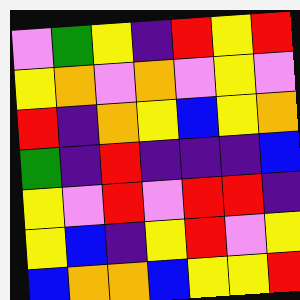[["violet", "green", "yellow", "indigo", "red", "yellow", "red"], ["yellow", "orange", "violet", "orange", "violet", "yellow", "violet"], ["red", "indigo", "orange", "yellow", "blue", "yellow", "orange"], ["green", "indigo", "red", "indigo", "indigo", "indigo", "blue"], ["yellow", "violet", "red", "violet", "red", "red", "indigo"], ["yellow", "blue", "indigo", "yellow", "red", "violet", "yellow"], ["blue", "orange", "orange", "blue", "yellow", "yellow", "red"]]